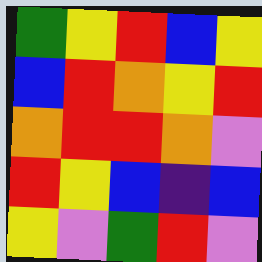[["green", "yellow", "red", "blue", "yellow"], ["blue", "red", "orange", "yellow", "red"], ["orange", "red", "red", "orange", "violet"], ["red", "yellow", "blue", "indigo", "blue"], ["yellow", "violet", "green", "red", "violet"]]